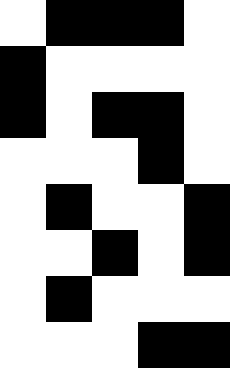[["white", "black", "black", "black", "white"], ["black", "white", "white", "white", "white"], ["black", "white", "black", "black", "white"], ["white", "white", "white", "black", "white"], ["white", "black", "white", "white", "black"], ["white", "white", "black", "white", "black"], ["white", "black", "white", "white", "white"], ["white", "white", "white", "black", "black"]]